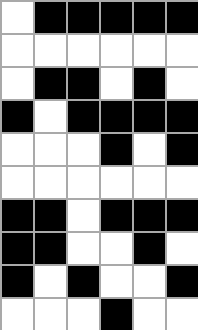[["white", "black", "black", "black", "black", "black"], ["white", "white", "white", "white", "white", "white"], ["white", "black", "black", "white", "black", "white"], ["black", "white", "black", "black", "black", "black"], ["white", "white", "white", "black", "white", "black"], ["white", "white", "white", "white", "white", "white"], ["black", "black", "white", "black", "black", "black"], ["black", "black", "white", "white", "black", "white"], ["black", "white", "black", "white", "white", "black"], ["white", "white", "white", "black", "white", "white"]]